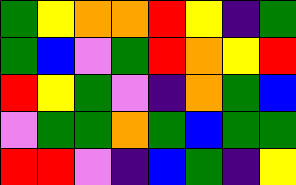[["green", "yellow", "orange", "orange", "red", "yellow", "indigo", "green"], ["green", "blue", "violet", "green", "red", "orange", "yellow", "red"], ["red", "yellow", "green", "violet", "indigo", "orange", "green", "blue"], ["violet", "green", "green", "orange", "green", "blue", "green", "green"], ["red", "red", "violet", "indigo", "blue", "green", "indigo", "yellow"]]